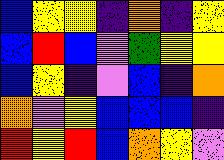[["blue", "yellow", "yellow", "indigo", "orange", "indigo", "yellow"], ["blue", "red", "blue", "violet", "green", "yellow", "yellow"], ["blue", "yellow", "indigo", "violet", "blue", "indigo", "orange"], ["orange", "violet", "yellow", "blue", "blue", "blue", "indigo"], ["red", "yellow", "red", "blue", "orange", "yellow", "violet"]]